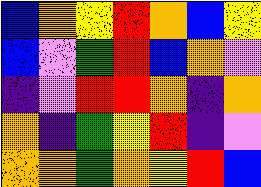[["blue", "orange", "yellow", "red", "orange", "blue", "yellow"], ["blue", "violet", "green", "red", "blue", "orange", "violet"], ["indigo", "violet", "red", "red", "orange", "indigo", "orange"], ["orange", "indigo", "green", "yellow", "red", "indigo", "violet"], ["orange", "orange", "green", "orange", "yellow", "red", "blue"]]